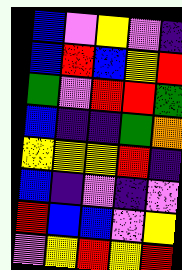[["blue", "violet", "yellow", "violet", "indigo"], ["blue", "red", "blue", "yellow", "red"], ["green", "violet", "red", "red", "green"], ["blue", "indigo", "indigo", "green", "orange"], ["yellow", "yellow", "yellow", "red", "indigo"], ["blue", "indigo", "violet", "indigo", "violet"], ["red", "blue", "blue", "violet", "yellow"], ["violet", "yellow", "red", "yellow", "red"]]